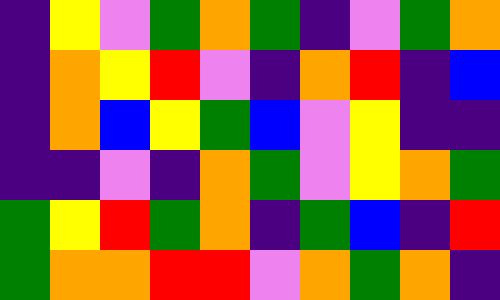[["indigo", "yellow", "violet", "green", "orange", "green", "indigo", "violet", "green", "orange"], ["indigo", "orange", "yellow", "red", "violet", "indigo", "orange", "red", "indigo", "blue"], ["indigo", "orange", "blue", "yellow", "green", "blue", "violet", "yellow", "indigo", "indigo"], ["indigo", "indigo", "violet", "indigo", "orange", "green", "violet", "yellow", "orange", "green"], ["green", "yellow", "red", "green", "orange", "indigo", "green", "blue", "indigo", "red"], ["green", "orange", "orange", "red", "red", "violet", "orange", "green", "orange", "indigo"]]